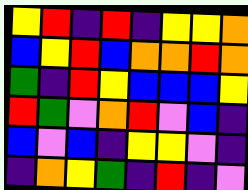[["yellow", "red", "indigo", "red", "indigo", "yellow", "yellow", "orange"], ["blue", "yellow", "red", "blue", "orange", "orange", "red", "orange"], ["green", "indigo", "red", "yellow", "blue", "blue", "blue", "yellow"], ["red", "green", "violet", "orange", "red", "violet", "blue", "indigo"], ["blue", "violet", "blue", "indigo", "yellow", "yellow", "violet", "indigo"], ["indigo", "orange", "yellow", "green", "indigo", "red", "indigo", "violet"]]